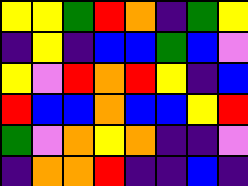[["yellow", "yellow", "green", "red", "orange", "indigo", "green", "yellow"], ["indigo", "yellow", "indigo", "blue", "blue", "green", "blue", "violet"], ["yellow", "violet", "red", "orange", "red", "yellow", "indigo", "blue"], ["red", "blue", "blue", "orange", "blue", "blue", "yellow", "red"], ["green", "violet", "orange", "yellow", "orange", "indigo", "indigo", "violet"], ["indigo", "orange", "orange", "red", "indigo", "indigo", "blue", "indigo"]]